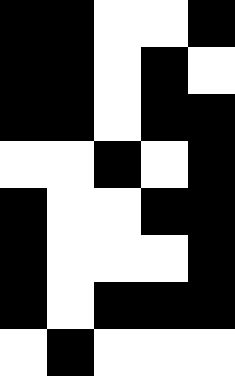[["black", "black", "white", "white", "black"], ["black", "black", "white", "black", "white"], ["black", "black", "white", "black", "black"], ["white", "white", "black", "white", "black"], ["black", "white", "white", "black", "black"], ["black", "white", "white", "white", "black"], ["black", "white", "black", "black", "black"], ["white", "black", "white", "white", "white"]]